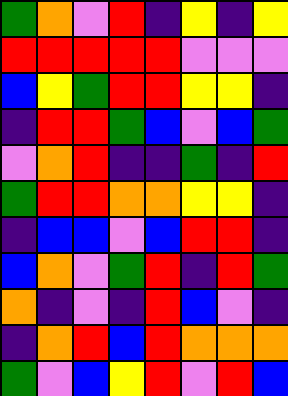[["green", "orange", "violet", "red", "indigo", "yellow", "indigo", "yellow"], ["red", "red", "red", "red", "red", "violet", "violet", "violet"], ["blue", "yellow", "green", "red", "red", "yellow", "yellow", "indigo"], ["indigo", "red", "red", "green", "blue", "violet", "blue", "green"], ["violet", "orange", "red", "indigo", "indigo", "green", "indigo", "red"], ["green", "red", "red", "orange", "orange", "yellow", "yellow", "indigo"], ["indigo", "blue", "blue", "violet", "blue", "red", "red", "indigo"], ["blue", "orange", "violet", "green", "red", "indigo", "red", "green"], ["orange", "indigo", "violet", "indigo", "red", "blue", "violet", "indigo"], ["indigo", "orange", "red", "blue", "red", "orange", "orange", "orange"], ["green", "violet", "blue", "yellow", "red", "violet", "red", "blue"]]